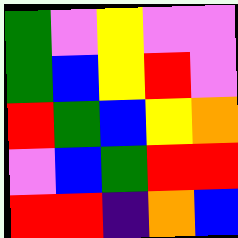[["green", "violet", "yellow", "violet", "violet"], ["green", "blue", "yellow", "red", "violet"], ["red", "green", "blue", "yellow", "orange"], ["violet", "blue", "green", "red", "red"], ["red", "red", "indigo", "orange", "blue"]]